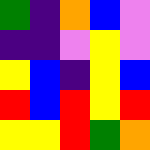[["green", "indigo", "orange", "blue", "violet"], ["indigo", "indigo", "violet", "yellow", "violet"], ["yellow", "blue", "indigo", "yellow", "blue"], ["red", "blue", "red", "yellow", "red"], ["yellow", "yellow", "red", "green", "orange"]]